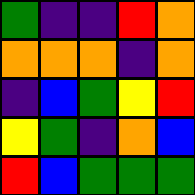[["green", "indigo", "indigo", "red", "orange"], ["orange", "orange", "orange", "indigo", "orange"], ["indigo", "blue", "green", "yellow", "red"], ["yellow", "green", "indigo", "orange", "blue"], ["red", "blue", "green", "green", "green"]]